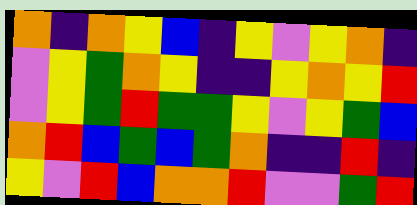[["orange", "indigo", "orange", "yellow", "blue", "indigo", "yellow", "violet", "yellow", "orange", "indigo"], ["violet", "yellow", "green", "orange", "yellow", "indigo", "indigo", "yellow", "orange", "yellow", "red"], ["violet", "yellow", "green", "red", "green", "green", "yellow", "violet", "yellow", "green", "blue"], ["orange", "red", "blue", "green", "blue", "green", "orange", "indigo", "indigo", "red", "indigo"], ["yellow", "violet", "red", "blue", "orange", "orange", "red", "violet", "violet", "green", "red"]]